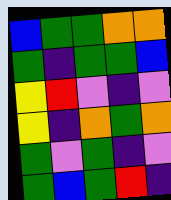[["blue", "green", "green", "orange", "orange"], ["green", "indigo", "green", "green", "blue"], ["yellow", "red", "violet", "indigo", "violet"], ["yellow", "indigo", "orange", "green", "orange"], ["green", "violet", "green", "indigo", "violet"], ["green", "blue", "green", "red", "indigo"]]